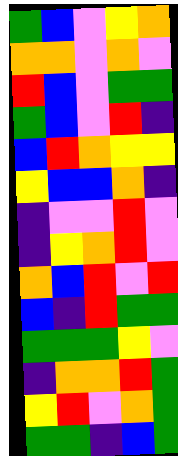[["green", "blue", "violet", "yellow", "orange"], ["orange", "orange", "violet", "orange", "violet"], ["red", "blue", "violet", "green", "green"], ["green", "blue", "violet", "red", "indigo"], ["blue", "red", "orange", "yellow", "yellow"], ["yellow", "blue", "blue", "orange", "indigo"], ["indigo", "violet", "violet", "red", "violet"], ["indigo", "yellow", "orange", "red", "violet"], ["orange", "blue", "red", "violet", "red"], ["blue", "indigo", "red", "green", "green"], ["green", "green", "green", "yellow", "violet"], ["indigo", "orange", "orange", "red", "green"], ["yellow", "red", "violet", "orange", "green"], ["green", "green", "indigo", "blue", "green"]]